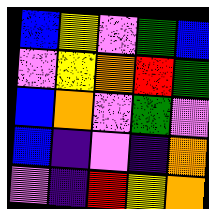[["blue", "yellow", "violet", "green", "blue"], ["violet", "yellow", "orange", "red", "green"], ["blue", "orange", "violet", "green", "violet"], ["blue", "indigo", "violet", "indigo", "orange"], ["violet", "indigo", "red", "yellow", "orange"]]